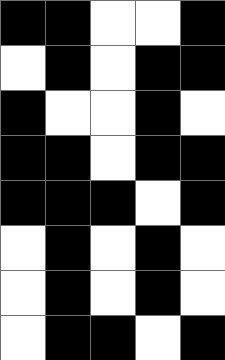[["black", "black", "white", "white", "black"], ["white", "black", "white", "black", "black"], ["black", "white", "white", "black", "white"], ["black", "black", "white", "black", "black"], ["black", "black", "black", "white", "black"], ["white", "black", "white", "black", "white"], ["white", "black", "white", "black", "white"], ["white", "black", "black", "white", "black"]]